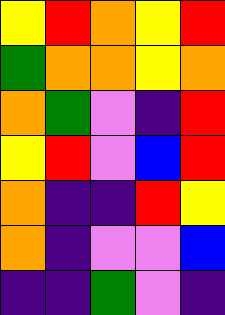[["yellow", "red", "orange", "yellow", "red"], ["green", "orange", "orange", "yellow", "orange"], ["orange", "green", "violet", "indigo", "red"], ["yellow", "red", "violet", "blue", "red"], ["orange", "indigo", "indigo", "red", "yellow"], ["orange", "indigo", "violet", "violet", "blue"], ["indigo", "indigo", "green", "violet", "indigo"]]